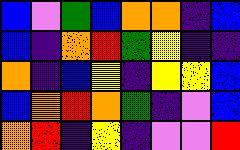[["blue", "violet", "green", "blue", "orange", "orange", "indigo", "blue"], ["blue", "indigo", "orange", "red", "green", "yellow", "indigo", "indigo"], ["orange", "indigo", "blue", "yellow", "indigo", "yellow", "yellow", "blue"], ["blue", "orange", "red", "orange", "green", "indigo", "violet", "blue"], ["orange", "red", "indigo", "yellow", "indigo", "violet", "violet", "red"]]